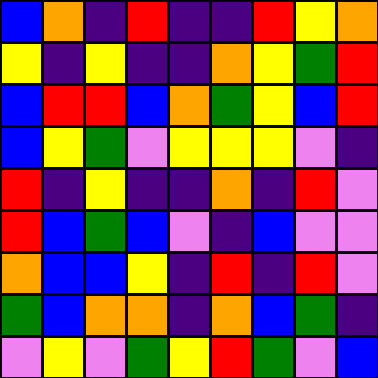[["blue", "orange", "indigo", "red", "indigo", "indigo", "red", "yellow", "orange"], ["yellow", "indigo", "yellow", "indigo", "indigo", "orange", "yellow", "green", "red"], ["blue", "red", "red", "blue", "orange", "green", "yellow", "blue", "red"], ["blue", "yellow", "green", "violet", "yellow", "yellow", "yellow", "violet", "indigo"], ["red", "indigo", "yellow", "indigo", "indigo", "orange", "indigo", "red", "violet"], ["red", "blue", "green", "blue", "violet", "indigo", "blue", "violet", "violet"], ["orange", "blue", "blue", "yellow", "indigo", "red", "indigo", "red", "violet"], ["green", "blue", "orange", "orange", "indigo", "orange", "blue", "green", "indigo"], ["violet", "yellow", "violet", "green", "yellow", "red", "green", "violet", "blue"]]